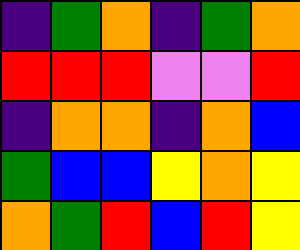[["indigo", "green", "orange", "indigo", "green", "orange"], ["red", "red", "red", "violet", "violet", "red"], ["indigo", "orange", "orange", "indigo", "orange", "blue"], ["green", "blue", "blue", "yellow", "orange", "yellow"], ["orange", "green", "red", "blue", "red", "yellow"]]